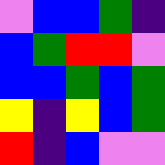[["violet", "blue", "blue", "green", "indigo"], ["blue", "green", "red", "red", "violet"], ["blue", "blue", "green", "blue", "green"], ["yellow", "indigo", "yellow", "blue", "green"], ["red", "indigo", "blue", "violet", "violet"]]